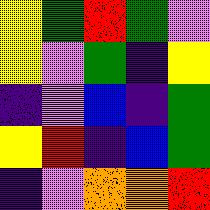[["yellow", "green", "red", "green", "violet"], ["yellow", "violet", "green", "indigo", "yellow"], ["indigo", "violet", "blue", "indigo", "green"], ["yellow", "red", "indigo", "blue", "green"], ["indigo", "violet", "orange", "orange", "red"]]